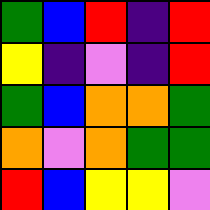[["green", "blue", "red", "indigo", "red"], ["yellow", "indigo", "violet", "indigo", "red"], ["green", "blue", "orange", "orange", "green"], ["orange", "violet", "orange", "green", "green"], ["red", "blue", "yellow", "yellow", "violet"]]